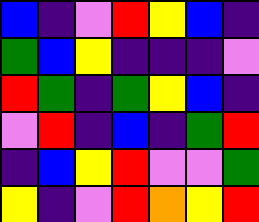[["blue", "indigo", "violet", "red", "yellow", "blue", "indigo"], ["green", "blue", "yellow", "indigo", "indigo", "indigo", "violet"], ["red", "green", "indigo", "green", "yellow", "blue", "indigo"], ["violet", "red", "indigo", "blue", "indigo", "green", "red"], ["indigo", "blue", "yellow", "red", "violet", "violet", "green"], ["yellow", "indigo", "violet", "red", "orange", "yellow", "red"]]